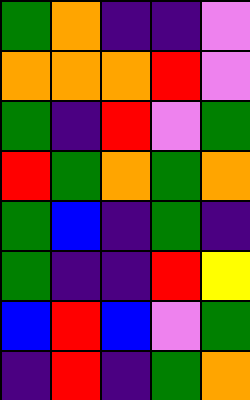[["green", "orange", "indigo", "indigo", "violet"], ["orange", "orange", "orange", "red", "violet"], ["green", "indigo", "red", "violet", "green"], ["red", "green", "orange", "green", "orange"], ["green", "blue", "indigo", "green", "indigo"], ["green", "indigo", "indigo", "red", "yellow"], ["blue", "red", "blue", "violet", "green"], ["indigo", "red", "indigo", "green", "orange"]]